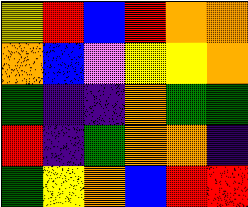[["yellow", "red", "blue", "red", "orange", "orange"], ["orange", "blue", "violet", "yellow", "yellow", "orange"], ["green", "indigo", "indigo", "orange", "green", "green"], ["red", "indigo", "green", "orange", "orange", "indigo"], ["green", "yellow", "orange", "blue", "red", "red"]]